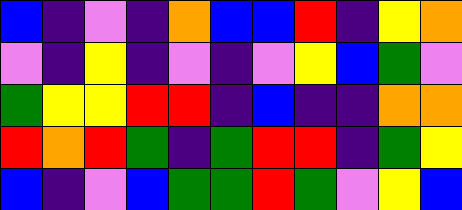[["blue", "indigo", "violet", "indigo", "orange", "blue", "blue", "red", "indigo", "yellow", "orange"], ["violet", "indigo", "yellow", "indigo", "violet", "indigo", "violet", "yellow", "blue", "green", "violet"], ["green", "yellow", "yellow", "red", "red", "indigo", "blue", "indigo", "indigo", "orange", "orange"], ["red", "orange", "red", "green", "indigo", "green", "red", "red", "indigo", "green", "yellow"], ["blue", "indigo", "violet", "blue", "green", "green", "red", "green", "violet", "yellow", "blue"]]